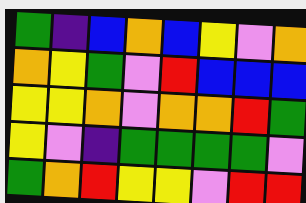[["green", "indigo", "blue", "orange", "blue", "yellow", "violet", "orange"], ["orange", "yellow", "green", "violet", "red", "blue", "blue", "blue"], ["yellow", "yellow", "orange", "violet", "orange", "orange", "red", "green"], ["yellow", "violet", "indigo", "green", "green", "green", "green", "violet"], ["green", "orange", "red", "yellow", "yellow", "violet", "red", "red"]]